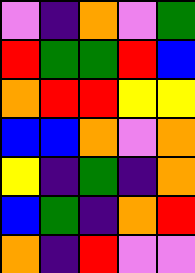[["violet", "indigo", "orange", "violet", "green"], ["red", "green", "green", "red", "blue"], ["orange", "red", "red", "yellow", "yellow"], ["blue", "blue", "orange", "violet", "orange"], ["yellow", "indigo", "green", "indigo", "orange"], ["blue", "green", "indigo", "orange", "red"], ["orange", "indigo", "red", "violet", "violet"]]